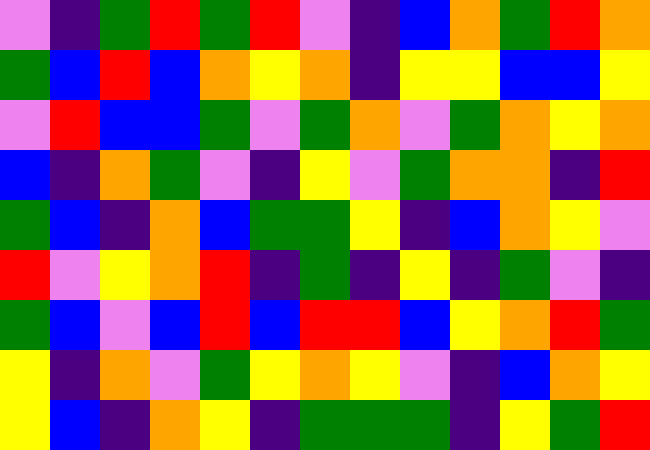[["violet", "indigo", "green", "red", "green", "red", "violet", "indigo", "blue", "orange", "green", "red", "orange"], ["green", "blue", "red", "blue", "orange", "yellow", "orange", "indigo", "yellow", "yellow", "blue", "blue", "yellow"], ["violet", "red", "blue", "blue", "green", "violet", "green", "orange", "violet", "green", "orange", "yellow", "orange"], ["blue", "indigo", "orange", "green", "violet", "indigo", "yellow", "violet", "green", "orange", "orange", "indigo", "red"], ["green", "blue", "indigo", "orange", "blue", "green", "green", "yellow", "indigo", "blue", "orange", "yellow", "violet"], ["red", "violet", "yellow", "orange", "red", "indigo", "green", "indigo", "yellow", "indigo", "green", "violet", "indigo"], ["green", "blue", "violet", "blue", "red", "blue", "red", "red", "blue", "yellow", "orange", "red", "green"], ["yellow", "indigo", "orange", "violet", "green", "yellow", "orange", "yellow", "violet", "indigo", "blue", "orange", "yellow"], ["yellow", "blue", "indigo", "orange", "yellow", "indigo", "green", "green", "green", "indigo", "yellow", "green", "red"]]